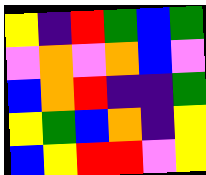[["yellow", "indigo", "red", "green", "blue", "green"], ["violet", "orange", "violet", "orange", "blue", "violet"], ["blue", "orange", "red", "indigo", "indigo", "green"], ["yellow", "green", "blue", "orange", "indigo", "yellow"], ["blue", "yellow", "red", "red", "violet", "yellow"]]